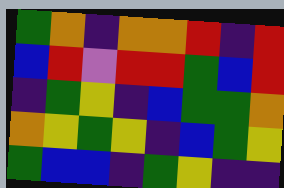[["green", "orange", "indigo", "orange", "orange", "red", "indigo", "red"], ["blue", "red", "violet", "red", "red", "green", "blue", "red"], ["indigo", "green", "yellow", "indigo", "blue", "green", "green", "orange"], ["orange", "yellow", "green", "yellow", "indigo", "blue", "green", "yellow"], ["green", "blue", "blue", "indigo", "green", "yellow", "indigo", "indigo"]]